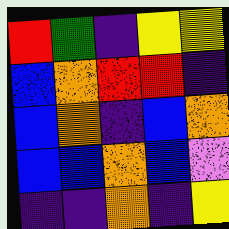[["red", "green", "indigo", "yellow", "yellow"], ["blue", "orange", "red", "red", "indigo"], ["blue", "orange", "indigo", "blue", "orange"], ["blue", "blue", "orange", "blue", "violet"], ["indigo", "indigo", "orange", "indigo", "yellow"]]